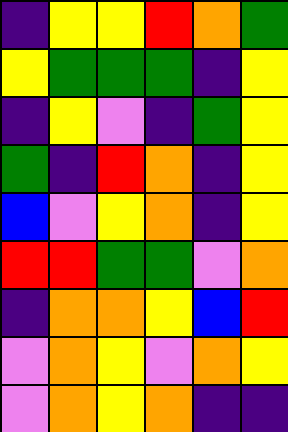[["indigo", "yellow", "yellow", "red", "orange", "green"], ["yellow", "green", "green", "green", "indigo", "yellow"], ["indigo", "yellow", "violet", "indigo", "green", "yellow"], ["green", "indigo", "red", "orange", "indigo", "yellow"], ["blue", "violet", "yellow", "orange", "indigo", "yellow"], ["red", "red", "green", "green", "violet", "orange"], ["indigo", "orange", "orange", "yellow", "blue", "red"], ["violet", "orange", "yellow", "violet", "orange", "yellow"], ["violet", "orange", "yellow", "orange", "indigo", "indigo"]]